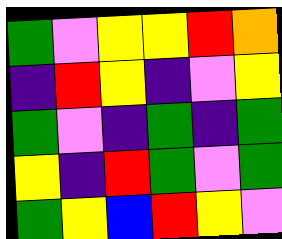[["green", "violet", "yellow", "yellow", "red", "orange"], ["indigo", "red", "yellow", "indigo", "violet", "yellow"], ["green", "violet", "indigo", "green", "indigo", "green"], ["yellow", "indigo", "red", "green", "violet", "green"], ["green", "yellow", "blue", "red", "yellow", "violet"]]